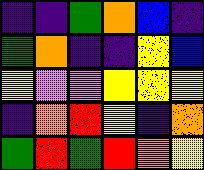[["indigo", "indigo", "green", "orange", "blue", "indigo"], ["green", "orange", "indigo", "indigo", "yellow", "blue"], ["yellow", "violet", "violet", "yellow", "yellow", "yellow"], ["indigo", "orange", "red", "yellow", "indigo", "orange"], ["green", "red", "green", "red", "orange", "yellow"]]